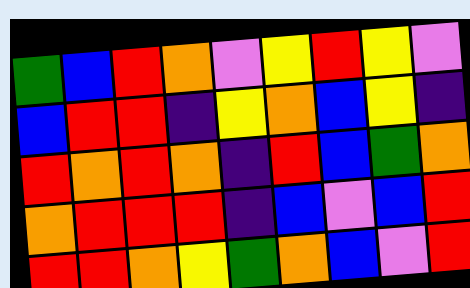[["green", "blue", "red", "orange", "violet", "yellow", "red", "yellow", "violet"], ["blue", "red", "red", "indigo", "yellow", "orange", "blue", "yellow", "indigo"], ["red", "orange", "red", "orange", "indigo", "red", "blue", "green", "orange"], ["orange", "red", "red", "red", "indigo", "blue", "violet", "blue", "red"], ["red", "red", "orange", "yellow", "green", "orange", "blue", "violet", "red"]]